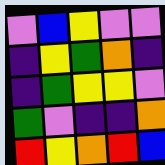[["violet", "blue", "yellow", "violet", "violet"], ["indigo", "yellow", "green", "orange", "indigo"], ["indigo", "green", "yellow", "yellow", "violet"], ["green", "violet", "indigo", "indigo", "orange"], ["red", "yellow", "orange", "red", "blue"]]